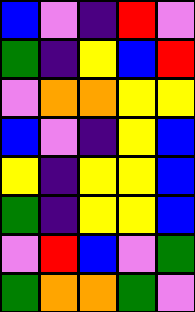[["blue", "violet", "indigo", "red", "violet"], ["green", "indigo", "yellow", "blue", "red"], ["violet", "orange", "orange", "yellow", "yellow"], ["blue", "violet", "indigo", "yellow", "blue"], ["yellow", "indigo", "yellow", "yellow", "blue"], ["green", "indigo", "yellow", "yellow", "blue"], ["violet", "red", "blue", "violet", "green"], ["green", "orange", "orange", "green", "violet"]]